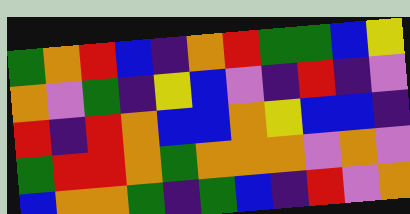[["green", "orange", "red", "blue", "indigo", "orange", "red", "green", "green", "blue", "yellow"], ["orange", "violet", "green", "indigo", "yellow", "blue", "violet", "indigo", "red", "indigo", "violet"], ["red", "indigo", "red", "orange", "blue", "blue", "orange", "yellow", "blue", "blue", "indigo"], ["green", "red", "red", "orange", "green", "orange", "orange", "orange", "violet", "orange", "violet"], ["blue", "orange", "orange", "green", "indigo", "green", "blue", "indigo", "red", "violet", "orange"]]